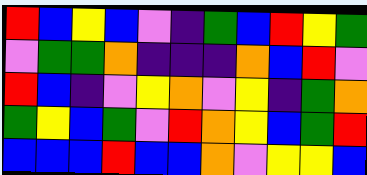[["red", "blue", "yellow", "blue", "violet", "indigo", "green", "blue", "red", "yellow", "green"], ["violet", "green", "green", "orange", "indigo", "indigo", "indigo", "orange", "blue", "red", "violet"], ["red", "blue", "indigo", "violet", "yellow", "orange", "violet", "yellow", "indigo", "green", "orange"], ["green", "yellow", "blue", "green", "violet", "red", "orange", "yellow", "blue", "green", "red"], ["blue", "blue", "blue", "red", "blue", "blue", "orange", "violet", "yellow", "yellow", "blue"]]